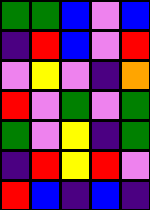[["green", "green", "blue", "violet", "blue"], ["indigo", "red", "blue", "violet", "red"], ["violet", "yellow", "violet", "indigo", "orange"], ["red", "violet", "green", "violet", "green"], ["green", "violet", "yellow", "indigo", "green"], ["indigo", "red", "yellow", "red", "violet"], ["red", "blue", "indigo", "blue", "indigo"]]